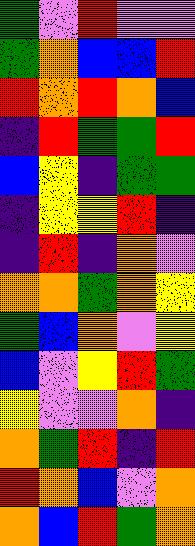[["green", "violet", "red", "violet", "violet"], ["green", "orange", "blue", "blue", "red"], ["red", "orange", "red", "orange", "blue"], ["indigo", "red", "green", "green", "red"], ["blue", "yellow", "indigo", "green", "green"], ["indigo", "yellow", "yellow", "red", "indigo"], ["indigo", "red", "indigo", "orange", "violet"], ["orange", "orange", "green", "orange", "yellow"], ["green", "blue", "orange", "violet", "yellow"], ["blue", "violet", "yellow", "red", "green"], ["yellow", "violet", "violet", "orange", "indigo"], ["orange", "green", "red", "indigo", "red"], ["red", "orange", "blue", "violet", "orange"], ["orange", "blue", "red", "green", "orange"]]